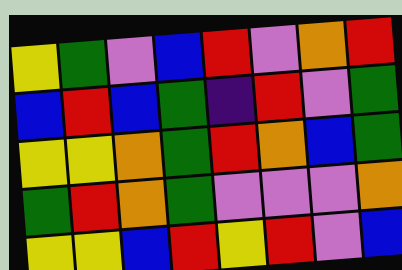[["yellow", "green", "violet", "blue", "red", "violet", "orange", "red"], ["blue", "red", "blue", "green", "indigo", "red", "violet", "green"], ["yellow", "yellow", "orange", "green", "red", "orange", "blue", "green"], ["green", "red", "orange", "green", "violet", "violet", "violet", "orange"], ["yellow", "yellow", "blue", "red", "yellow", "red", "violet", "blue"]]